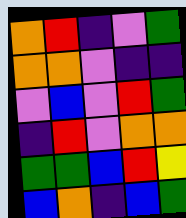[["orange", "red", "indigo", "violet", "green"], ["orange", "orange", "violet", "indigo", "indigo"], ["violet", "blue", "violet", "red", "green"], ["indigo", "red", "violet", "orange", "orange"], ["green", "green", "blue", "red", "yellow"], ["blue", "orange", "indigo", "blue", "green"]]